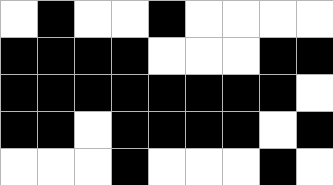[["white", "black", "white", "white", "black", "white", "white", "white", "white"], ["black", "black", "black", "black", "white", "white", "white", "black", "black"], ["black", "black", "black", "black", "black", "black", "black", "black", "white"], ["black", "black", "white", "black", "black", "black", "black", "white", "black"], ["white", "white", "white", "black", "white", "white", "white", "black", "white"]]